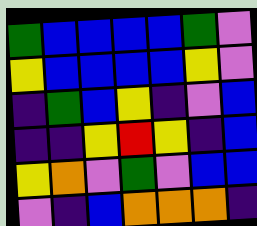[["green", "blue", "blue", "blue", "blue", "green", "violet"], ["yellow", "blue", "blue", "blue", "blue", "yellow", "violet"], ["indigo", "green", "blue", "yellow", "indigo", "violet", "blue"], ["indigo", "indigo", "yellow", "red", "yellow", "indigo", "blue"], ["yellow", "orange", "violet", "green", "violet", "blue", "blue"], ["violet", "indigo", "blue", "orange", "orange", "orange", "indigo"]]